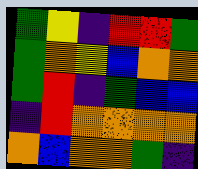[["green", "yellow", "indigo", "red", "red", "green"], ["green", "orange", "yellow", "blue", "orange", "orange"], ["green", "red", "indigo", "green", "blue", "blue"], ["indigo", "red", "orange", "orange", "orange", "orange"], ["orange", "blue", "orange", "orange", "green", "indigo"]]